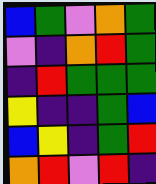[["blue", "green", "violet", "orange", "green"], ["violet", "indigo", "orange", "red", "green"], ["indigo", "red", "green", "green", "green"], ["yellow", "indigo", "indigo", "green", "blue"], ["blue", "yellow", "indigo", "green", "red"], ["orange", "red", "violet", "red", "indigo"]]